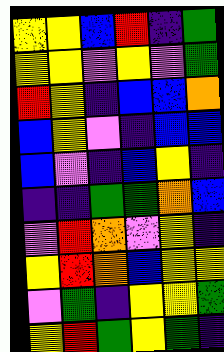[["yellow", "yellow", "blue", "red", "indigo", "green"], ["yellow", "yellow", "violet", "yellow", "violet", "green"], ["red", "yellow", "indigo", "blue", "blue", "orange"], ["blue", "yellow", "violet", "indigo", "blue", "blue"], ["blue", "violet", "indigo", "blue", "yellow", "indigo"], ["indigo", "indigo", "green", "green", "orange", "blue"], ["violet", "red", "orange", "violet", "yellow", "indigo"], ["yellow", "red", "orange", "blue", "yellow", "yellow"], ["violet", "green", "indigo", "yellow", "yellow", "green"], ["yellow", "red", "green", "yellow", "green", "indigo"]]